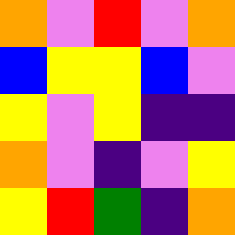[["orange", "violet", "red", "violet", "orange"], ["blue", "yellow", "yellow", "blue", "violet"], ["yellow", "violet", "yellow", "indigo", "indigo"], ["orange", "violet", "indigo", "violet", "yellow"], ["yellow", "red", "green", "indigo", "orange"]]